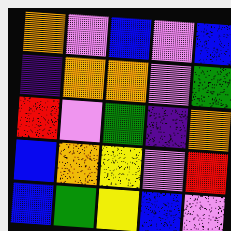[["orange", "violet", "blue", "violet", "blue"], ["indigo", "orange", "orange", "violet", "green"], ["red", "violet", "green", "indigo", "orange"], ["blue", "orange", "yellow", "violet", "red"], ["blue", "green", "yellow", "blue", "violet"]]